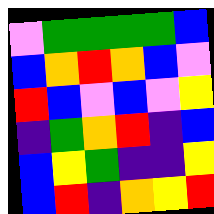[["violet", "green", "green", "green", "green", "blue"], ["blue", "orange", "red", "orange", "blue", "violet"], ["red", "blue", "violet", "blue", "violet", "yellow"], ["indigo", "green", "orange", "red", "indigo", "blue"], ["blue", "yellow", "green", "indigo", "indigo", "yellow"], ["blue", "red", "indigo", "orange", "yellow", "red"]]